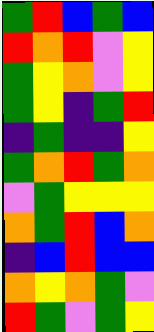[["green", "red", "blue", "green", "blue"], ["red", "orange", "red", "violet", "yellow"], ["green", "yellow", "orange", "violet", "yellow"], ["green", "yellow", "indigo", "green", "red"], ["indigo", "green", "indigo", "indigo", "yellow"], ["green", "orange", "red", "green", "orange"], ["violet", "green", "yellow", "yellow", "yellow"], ["orange", "green", "red", "blue", "orange"], ["indigo", "blue", "red", "blue", "blue"], ["orange", "yellow", "orange", "green", "violet"], ["red", "green", "violet", "green", "yellow"]]